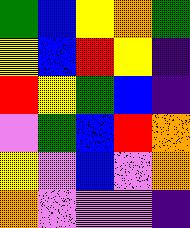[["green", "blue", "yellow", "orange", "green"], ["yellow", "blue", "red", "yellow", "indigo"], ["red", "yellow", "green", "blue", "indigo"], ["violet", "green", "blue", "red", "orange"], ["yellow", "violet", "blue", "violet", "orange"], ["orange", "violet", "violet", "violet", "indigo"]]